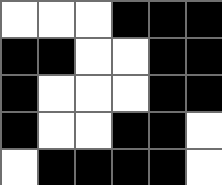[["white", "white", "white", "black", "black", "black"], ["black", "black", "white", "white", "black", "black"], ["black", "white", "white", "white", "black", "black"], ["black", "white", "white", "black", "black", "white"], ["white", "black", "black", "black", "black", "white"]]